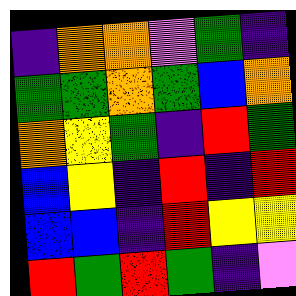[["indigo", "orange", "orange", "violet", "green", "indigo"], ["green", "green", "orange", "green", "blue", "orange"], ["orange", "yellow", "green", "indigo", "red", "green"], ["blue", "yellow", "indigo", "red", "indigo", "red"], ["blue", "blue", "indigo", "red", "yellow", "yellow"], ["red", "green", "red", "green", "indigo", "violet"]]